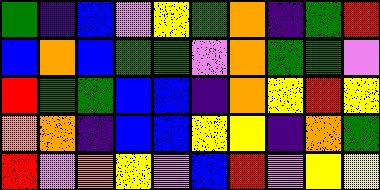[["green", "indigo", "blue", "violet", "yellow", "green", "orange", "indigo", "green", "red"], ["blue", "orange", "blue", "green", "green", "violet", "orange", "green", "green", "violet"], ["red", "green", "green", "blue", "blue", "indigo", "orange", "yellow", "red", "yellow"], ["orange", "orange", "indigo", "blue", "blue", "yellow", "yellow", "indigo", "orange", "green"], ["red", "violet", "orange", "yellow", "violet", "blue", "red", "violet", "yellow", "yellow"]]